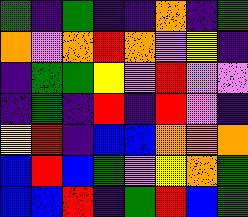[["green", "indigo", "green", "indigo", "indigo", "orange", "indigo", "green"], ["orange", "violet", "orange", "red", "orange", "violet", "yellow", "indigo"], ["indigo", "green", "green", "yellow", "violet", "red", "violet", "violet"], ["indigo", "green", "indigo", "red", "indigo", "red", "violet", "indigo"], ["yellow", "red", "indigo", "blue", "blue", "orange", "orange", "orange"], ["blue", "red", "blue", "green", "violet", "yellow", "orange", "green"], ["blue", "blue", "red", "indigo", "green", "red", "blue", "green"]]